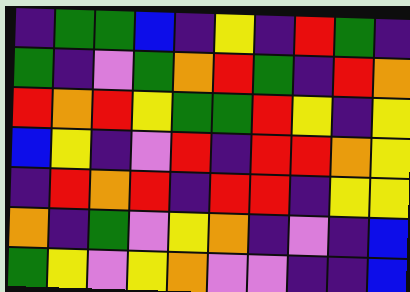[["indigo", "green", "green", "blue", "indigo", "yellow", "indigo", "red", "green", "indigo"], ["green", "indigo", "violet", "green", "orange", "red", "green", "indigo", "red", "orange"], ["red", "orange", "red", "yellow", "green", "green", "red", "yellow", "indigo", "yellow"], ["blue", "yellow", "indigo", "violet", "red", "indigo", "red", "red", "orange", "yellow"], ["indigo", "red", "orange", "red", "indigo", "red", "red", "indigo", "yellow", "yellow"], ["orange", "indigo", "green", "violet", "yellow", "orange", "indigo", "violet", "indigo", "blue"], ["green", "yellow", "violet", "yellow", "orange", "violet", "violet", "indigo", "indigo", "blue"]]